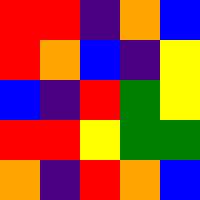[["red", "red", "indigo", "orange", "blue"], ["red", "orange", "blue", "indigo", "yellow"], ["blue", "indigo", "red", "green", "yellow"], ["red", "red", "yellow", "green", "green"], ["orange", "indigo", "red", "orange", "blue"]]